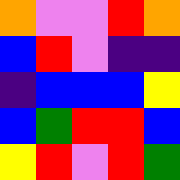[["orange", "violet", "violet", "red", "orange"], ["blue", "red", "violet", "indigo", "indigo"], ["indigo", "blue", "blue", "blue", "yellow"], ["blue", "green", "red", "red", "blue"], ["yellow", "red", "violet", "red", "green"]]